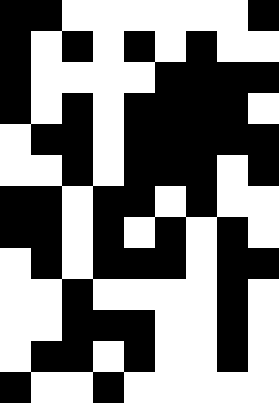[["black", "black", "white", "white", "white", "white", "white", "white", "black"], ["black", "white", "black", "white", "black", "white", "black", "white", "white"], ["black", "white", "white", "white", "white", "black", "black", "black", "black"], ["black", "white", "black", "white", "black", "black", "black", "black", "white"], ["white", "black", "black", "white", "black", "black", "black", "black", "black"], ["white", "white", "black", "white", "black", "black", "black", "white", "black"], ["black", "black", "white", "black", "black", "white", "black", "white", "white"], ["black", "black", "white", "black", "white", "black", "white", "black", "white"], ["white", "black", "white", "black", "black", "black", "white", "black", "black"], ["white", "white", "black", "white", "white", "white", "white", "black", "white"], ["white", "white", "black", "black", "black", "white", "white", "black", "white"], ["white", "black", "black", "white", "black", "white", "white", "black", "white"], ["black", "white", "white", "black", "white", "white", "white", "white", "white"]]